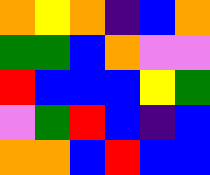[["orange", "yellow", "orange", "indigo", "blue", "orange"], ["green", "green", "blue", "orange", "violet", "violet"], ["red", "blue", "blue", "blue", "yellow", "green"], ["violet", "green", "red", "blue", "indigo", "blue"], ["orange", "orange", "blue", "red", "blue", "blue"]]